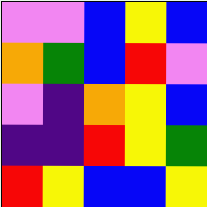[["violet", "violet", "blue", "yellow", "blue"], ["orange", "green", "blue", "red", "violet"], ["violet", "indigo", "orange", "yellow", "blue"], ["indigo", "indigo", "red", "yellow", "green"], ["red", "yellow", "blue", "blue", "yellow"]]